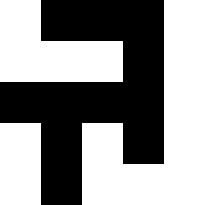[["white", "black", "black", "black", "white"], ["white", "white", "white", "black", "white"], ["black", "black", "black", "black", "white"], ["white", "black", "white", "black", "white"], ["white", "black", "white", "white", "white"]]